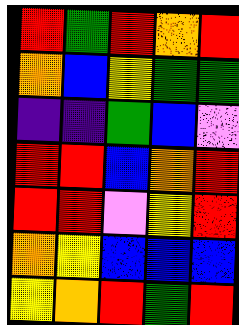[["red", "green", "red", "orange", "red"], ["orange", "blue", "yellow", "green", "green"], ["indigo", "indigo", "green", "blue", "violet"], ["red", "red", "blue", "orange", "red"], ["red", "red", "violet", "yellow", "red"], ["orange", "yellow", "blue", "blue", "blue"], ["yellow", "orange", "red", "green", "red"]]